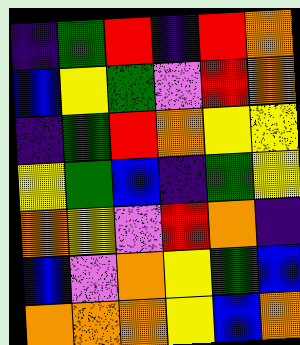[["indigo", "green", "red", "indigo", "red", "orange"], ["blue", "yellow", "green", "violet", "red", "orange"], ["indigo", "green", "red", "orange", "yellow", "yellow"], ["yellow", "green", "blue", "indigo", "green", "yellow"], ["orange", "yellow", "violet", "red", "orange", "indigo"], ["blue", "violet", "orange", "yellow", "green", "blue"], ["orange", "orange", "orange", "yellow", "blue", "orange"]]